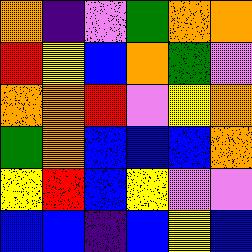[["orange", "indigo", "violet", "green", "orange", "orange"], ["red", "yellow", "blue", "orange", "green", "violet"], ["orange", "orange", "red", "violet", "yellow", "orange"], ["green", "orange", "blue", "blue", "blue", "orange"], ["yellow", "red", "blue", "yellow", "violet", "violet"], ["blue", "blue", "indigo", "blue", "yellow", "blue"]]